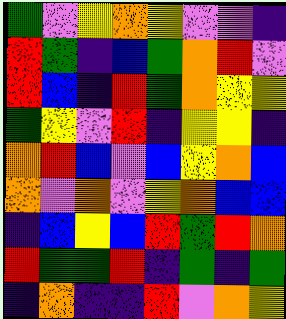[["green", "violet", "yellow", "orange", "yellow", "violet", "violet", "indigo"], ["red", "green", "indigo", "blue", "green", "orange", "red", "violet"], ["red", "blue", "indigo", "red", "green", "orange", "yellow", "yellow"], ["green", "yellow", "violet", "red", "indigo", "yellow", "yellow", "indigo"], ["orange", "red", "blue", "violet", "blue", "yellow", "orange", "blue"], ["orange", "violet", "orange", "violet", "yellow", "orange", "blue", "blue"], ["indigo", "blue", "yellow", "blue", "red", "green", "red", "orange"], ["red", "green", "green", "red", "indigo", "green", "indigo", "green"], ["indigo", "orange", "indigo", "indigo", "red", "violet", "orange", "yellow"]]